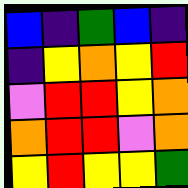[["blue", "indigo", "green", "blue", "indigo"], ["indigo", "yellow", "orange", "yellow", "red"], ["violet", "red", "red", "yellow", "orange"], ["orange", "red", "red", "violet", "orange"], ["yellow", "red", "yellow", "yellow", "green"]]